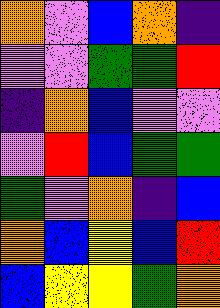[["orange", "violet", "blue", "orange", "indigo"], ["violet", "violet", "green", "green", "red"], ["indigo", "orange", "blue", "violet", "violet"], ["violet", "red", "blue", "green", "green"], ["green", "violet", "orange", "indigo", "blue"], ["orange", "blue", "yellow", "blue", "red"], ["blue", "yellow", "yellow", "green", "orange"]]